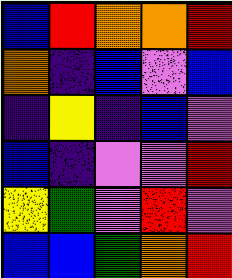[["blue", "red", "orange", "orange", "red"], ["orange", "indigo", "blue", "violet", "blue"], ["indigo", "yellow", "indigo", "blue", "violet"], ["blue", "indigo", "violet", "violet", "red"], ["yellow", "green", "violet", "red", "violet"], ["blue", "blue", "green", "orange", "red"]]